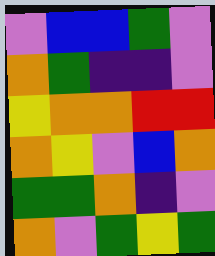[["violet", "blue", "blue", "green", "violet"], ["orange", "green", "indigo", "indigo", "violet"], ["yellow", "orange", "orange", "red", "red"], ["orange", "yellow", "violet", "blue", "orange"], ["green", "green", "orange", "indigo", "violet"], ["orange", "violet", "green", "yellow", "green"]]